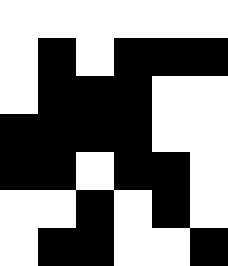[["white", "white", "white", "white", "white", "white"], ["white", "black", "white", "black", "black", "black"], ["white", "black", "black", "black", "white", "white"], ["black", "black", "black", "black", "white", "white"], ["black", "black", "white", "black", "black", "white"], ["white", "white", "black", "white", "black", "white"], ["white", "black", "black", "white", "white", "black"]]